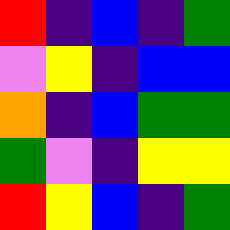[["red", "indigo", "blue", "indigo", "green"], ["violet", "yellow", "indigo", "blue", "blue"], ["orange", "indigo", "blue", "green", "green"], ["green", "violet", "indigo", "yellow", "yellow"], ["red", "yellow", "blue", "indigo", "green"]]